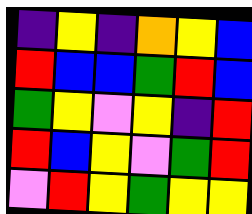[["indigo", "yellow", "indigo", "orange", "yellow", "blue"], ["red", "blue", "blue", "green", "red", "blue"], ["green", "yellow", "violet", "yellow", "indigo", "red"], ["red", "blue", "yellow", "violet", "green", "red"], ["violet", "red", "yellow", "green", "yellow", "yellow"]]